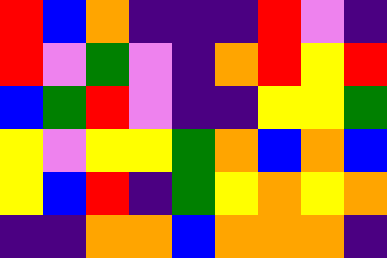[["red", "blue", "orange", "indigo", "indigo", "indigo", "red", "violet", "indigo"], ["red", "violet", "green", "violet", "indigo", "orange", "red", "yellow", "red"], ["blue", "green", "red", "violet", "indigo", "indigo", "yellow", "yellow", "green"], ["yellow", "violet", "yellow", "yellow", "green", "orange", "blue", "orange", "blue"], ["yellow", "blue", "red", "indigo", "green", "yellow", "orange", "yellow", "orange"], ["indigo", "indigo", "orange", "orange", "blue", "orange", "orange", "orange", "indigo"]]